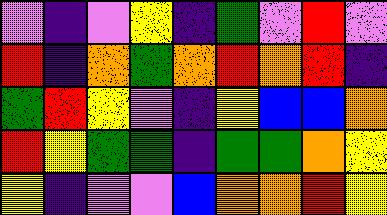[["violet", "indigo", "violet", "yellow", "indigo", "green", "violet", "red", "violet"], ["red", "indigo", "orange", "green", "orange", "red", "orange", "red", "indigo"], ["green", "red", "yellow", "violet", "indigo", "yellow", "blue", "blue", "orange"], ["red", "yellow", "green", "green", "indigo", "green", "green", "orange", "yellow"], ["yellow", "indigo", "violet", "violet", "blue", "orange", "orange", "red", "yellow"]]